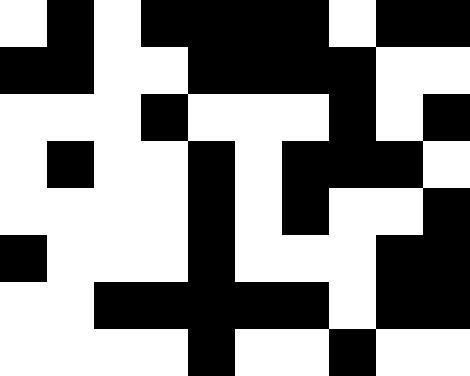[["white", "black", "white", "black", "black", "black", "black", "white", "black", "black"], ["black", "black", "white", "white", "black", "black", "black", "black", "white", "white"], ["white", "white", "white", "black", "white", "white", "white", "black", "white", "black"], ["white", "black", "white", "white", "black", "white", "black", "black", "black", "white"], ["white", "white", "white", "white", "black", "white", "black", "white", "white", "black"], ["black", "white", "white", "white", "black", "white", "white", "white", "black", "black"], ["white", "white", "black", "black", "black", "black", "black", "white", "black", "black"], ["white", "white", "white", "white", "black", "white", "white", "black", "white", "white"]]